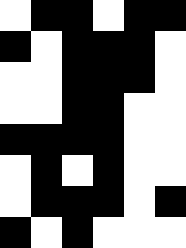[["white", "black", "black", "white", "black", "black"], ["black", "white", "black", "black", "black", "white"], ["white", "white", "black", "black", "black", "white"], ["white", "white", "black", "black", "white", "white"], ["black", "black", "black", "black", "white", "white"], ["white", "black", "white", "black", "white", "white"], ["white", "black", "black", "black", "white", "black"], ["black", "white", "black", "white", "white", "white"]]